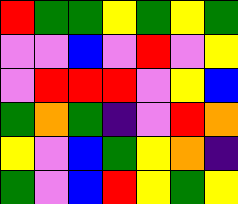[["red", "green", "green", "yellow", "green", "yellow", "green"], ["violet", "violet", "blue", "violet", "red", "violet", "yellow"], ["violet", "red", "red", "red", "violet", "yellow", "blue"], ["green", "orange", "green", "indigo", "violet", "red", "orange"], ["yellow", "violet", "blue", "green", "yellow", "orange", "indigo"], ["green", "violet", "blue", "red", "yellow", "green", "yellow"]]